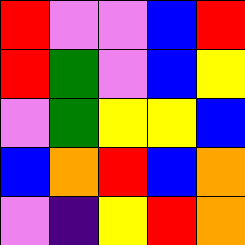[["red", "violet", "violet", "blue", "red"], ["red", "green", "violet", "blue", "yellow"], ["violet", "green", "yellow", "yellow", "blue"], ["blue", "orange", "red", "blue", "orange"], ["violet", "indigo", "yellow", "red", "orange"]]